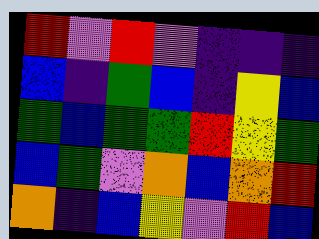[["red", "violet", "red", "violet", "indigo", "indigo", "indigo"], ["blue", "indigo", "green", "blue", "indigo", "yellow", "blue"], ["green", "blue", "green", "green", "red", "yellow", "green"], ["blue", "green", "violet", "orange", "blue", "orange", "red"], ["orange", "indigo", "blue", "yellow", "violet", "red", "blue"]]